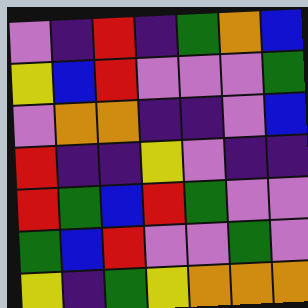[["violet", "indigo", "red", "indigo", "green", "orange", "blue"], ["yellow", "blue", "red", "violet", "violet", "violet", "green"], ["violet", "orange", "orange", "indigo", "indigo", "violet", "blue"], ["red", "indigo", "indigo", "yellow", "violet", "indigo", "indigo"], ["red", "green", "blue", "red", "green", "violet", "violet"], ["green", "blue", "red", "violet", "violet", "green", "violet"], ["yellow", "indigo", "green", "yellow", "orange", "orange", "orange"]]